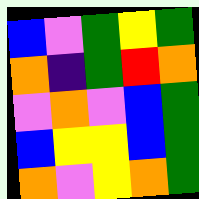[["blue", "violet", "green", "yellow", "green"], ["orange", "indigo", "green", "red", "orange"], ["violet", "orange", "violet", "blue", "green"], ["blue", "yellow", "yellow", "blue", "green"], ["orange", "violet", "yellow", "orange", "green"]]